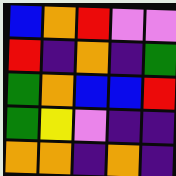[["blue", "orange", "red", "violet", "violet"], ["red", "indigo", "orange", "indigo", "green"], ["green", "orange", "blue", "blue", "red"], ["green", "yellow", "violet", "indigo", "indigo"], ["orange", "orange", "indigo", "orange", "indigo"]]